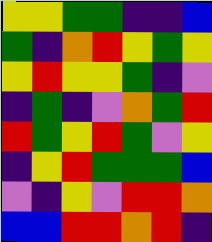[["yellow", "yellow", "green", "green", "indigo", "indigo", "blue"], ["green", "indigo", "orange", "red", "yellow", "green", "yellow"], ["yellow", "red", "yellow", "yellow", "green", "indigo", "violet"], ["indigo", "green", "indigo", "violet", "orange", "green", "red"], ["red", "green", "yellow", "red", "green", "violet", "yellow"], ["indigo", "yellow", "red", "green", "green", "green", "blue"], ["violet", "indigo", "yellow", "violet", "red", "red", "orange"], ["blue", "blue", "red", "red", "orange", "red", "indigo"]]